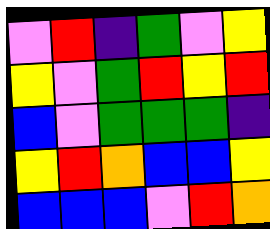[["violet", "red", "indigo", "green", "violet", "yellow"], ["yellow", "violet", "green", "red", "yellow", "red"], ["blue", "violet", "green", "green", "green", "indigo"], ["yellow", "red", "orange", "blue", "blue", "yellow"], ["blue", "blue", "blue", "violet", "red", "orange"]]